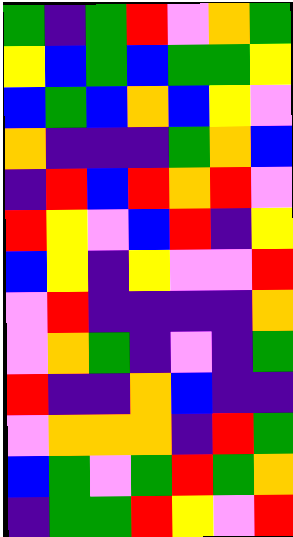[["green", "indigo", "green", "red", "violet", "orange", "green"], ["yellow", "blue", "green", "blue", "green", "green", "yellow"], ["blue", "green", "blue", "orange", "blue", "yellow", "violet"], ["orange", "indigo", "indigo", "indigo", "green", "orange", "blue"], ["indigo", "red", "blue", "red", "orange", "red", "violet"], ["red", "yellow", "violet", "blue", "red", "indigo", "yellow"], ["blue", "yellow", "indigo", "yellow", "violet", "violet", "red"], ["violet", "red", "indigo", "indigo", "indigo", "indigo", "orange"], ["violet", "orange", "green", "indigo", "violet", "indigo", "green"], ["red", "indigo", "indigo", "orange", "blue", "indigo", "indigo"], ["violet", "orange", "orange", "orange", "indigo", "red", "green"], ["blue", "green", "violet", "green", "red", "green", "orange"], ["indigo", "green", "green", "red", "yellow", "violet", "red"]]